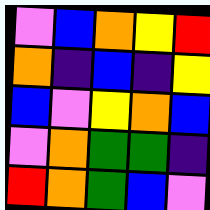[["violet", "blue", "orange", "yellow", "red"], ["orange", "indigo", "blue", "indigo", "yellow"], ["blue", "violet", "yellow", "orange", "blue"], ["violet", "orange", "green", "green", "indigo"], ["red", "orange", "green", "blue", "violet"]]